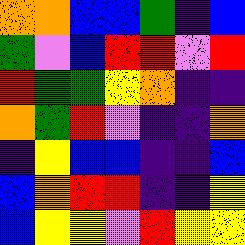[["orange", "orange", "blue", "blue", "green", "indigo", "blue"], ["green", "violet", "blue", "red", "red", "violet", "red"], ["red", "green", "green", "yellow", "orange", "indigo", "indigo"], ["orange", "green", "red", "violet", "indigo", "indigo", "orange"], ["indigo", "yellow", "blue", "blue", "indigo", "indigo", "blue"], ["blue", "orange", "red", "red", "indigo", "indigo", "yellow"], ["blue", "yellow", "yellow", "violet", "red", "yellow", "yellow"]]